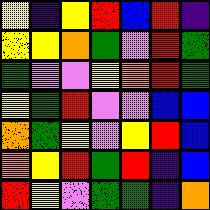[["yellow", "indigo", "yellow", "red", "blue", "red", "indigo"], ["yellow", "yellow", "orange", "green", "violet", "red", "green"], ["green", "violet", "violet", "yellow", "orange", "red", "green"], ["yellow", "green", "red", "violet", "violet", "blue", "blue"], ["orange", "green", "yellow", "violet", "yellow", "red", "blue"], ["orange", "yellow", "red", "green", "red", "indigo", "blue"], ["red", "yellow", "violet", "green", "green", "indigo", "orange"]]